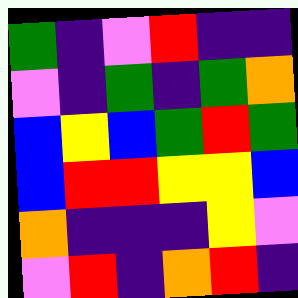[["green", "indigo", "violet", "red", "indigo", "indigo"], ["violet", "indigo", "green", "indigo", "green", "orange"], ["blue", "yellow", "blue", "green", "red", "green"], ["blue", "red", "red", "yellow", "yellow", "blue"], ["orange", "indigo", "indigo", "indigo", "yellow", "violet"], ["violet", "red", "indigo", "orange", "red", "indigo"]]